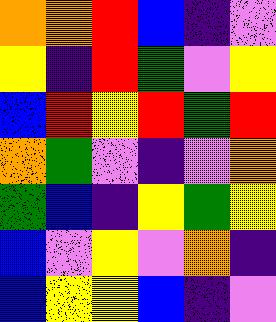[["orange", "orange", "red", "blue", "indigo", "violet"], ["yellow", "indigo", "red", "green", "violet", "yellow"], ["blue", "red", "yellow", "red", "green", "red"], ["orange", "green", "violet", "indigo", "violet", "orange"], ["green", "blue", "indigo", "yellow", "green", "yellow"], ["blue", "violet", "yellow", "violet", "orange", "indigo"], ["blue", "yellow", "yellow", "blue", "indigo", "violet"]]